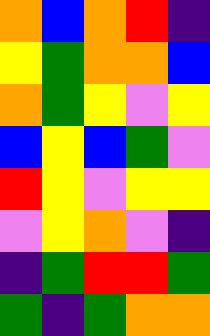[["orange", "blue", "orange", "red", "indigo"], ["yellow", "green", "orange", "orange", "blue"], ["orange", "green", "yellow", "violet", "yellow"], ["blue", "yellow", "blue", "green", "violet"], ["red", "yellow", "violet", "yellow", "yellow"], ["violet", "yellow", "orange", "violet", "indigo"], ["indigo", "green", "red", "red", "green"], ["green", "indigo", "green", "orange", "orange"]]